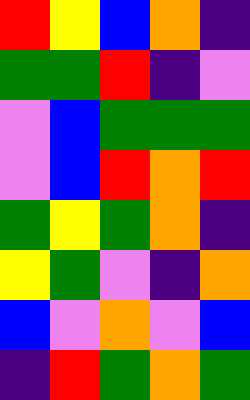[["red", "yellow", "blue", "orange", "indigo"], ["green", "green", "red", "indigo", "violet"], ["violet", "blue", "green", "green", "green"], ["violet", "blue", "red", "orange", "red"], ["green", "yellow", "green", "orange", "indigo"], ["yellow", "green", "violet", "indigo", "orange"], ["blue", "violet", "orange", "violet", "blue"], ["indigo", "red", "green", "orange", "green"]]